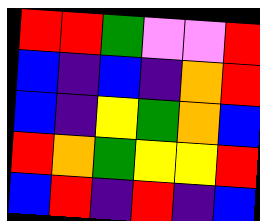[["red", "red", "green", "violet", "violet", "red"], ["blue", "indigo", "blue", "indigo", "orange", "red"], ["blue", "indigo", "yellow", "green", "orange", "blue"], ["red", "orange", "green", "yellow", "yellow", "red"], ["blue", "red", "indigo", "red", "indigo", "blue"]]